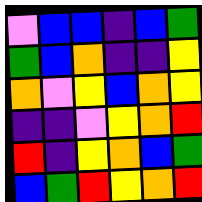[["violet", "blue", "blue", "indigo", "blue", "green"], ["green", "blue", "orange", "indigo", "indigo", "yellow"], ["orange", "violet", "yellow", "blue", "orange", "yellow"], ["indigo", "indigo", "violet", "yellow", "orange", "red"], ["red", "indigo", "yellow", "orange", "blue", "green"], ["blue", "green", "red", "yellow", "orange", "red"]]